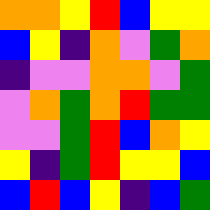[["orange", "orange", "yellow", "red", "blue", "yellow", "yellow"], ["blue", "yellow", "indigo", "orange", "violet", "green", "orange"], ["indigo", "violet", "violet", "orange", "orange", "violet", "green"], ["violet", "orange", "green", "orange", "red", "green", "green"], ["violet", "violet", "green", "red", "blue", "orange", "yellow"], ["yellow", "indigo", "green", "red", "yellow", "yellow", "blue"], ["blue", "red", "blue", "yellow", "indigo", "blue", "green"]]